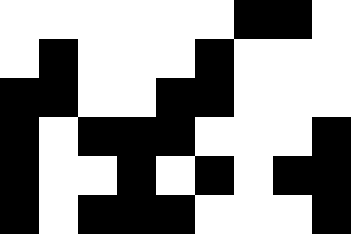[["white", "white", "white", "white", "white", "white", "black", "black", "white"], ["white", "black", "white", "white", "white", "black", "white", "white", "white"], ["black", "black", "white", "white", "black", "black", "white", "white", "white"], ["black", "white", "black", "black", "black", "white", "white", "white", "black"], ["black", "white", "white", "black", "white", "black", "white", "black", "black"], ["black", "white", "black", "black", "black", "white", "white", "white", "black"]]